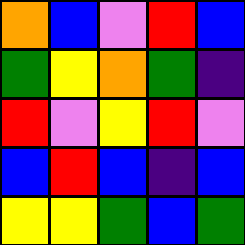[["orange", "blue", "violet", "red", "blue"], ["green", "yellow", "orange", "green", "indigo"], ["red", "violet", "yellow", "red", "violet"], ["blue", "red", "blue", "indigo", "blue"], ["yellow", "yellow", "green", "blue", "green"]]